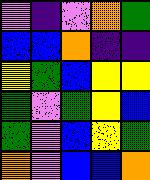[["violet", "indigo", "violet", "orange", "green"], ["blue", "blue", "orange", "indigo", "indigo"], ["yellow", "green", "blue", "yellow", "yellow"], ["green", "violet", "green", "yellow", "blue"], ["green", "violet", "blue", "yellow", "green"], ["orange", "violet", "blue", "blue", "orange"]]